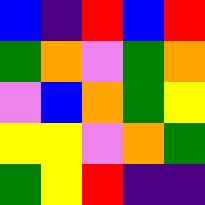[["blue", "indigo", "red", "blue", "red"], ["green", "orange", "violet", "green", "orange"], ["violet", "blue", "orange", "green", "yellow"], ["yellow", "yellow", "violet", "orange", "green"], ["green", "yellow", "red", "indigo", "indigo"]]